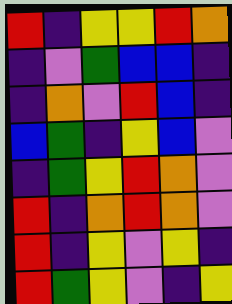[["red", "indigo", "yellow", "yellow", "red", "orange"], ["indigo", "violet", "green", "blue", "blue", "indigo"], ["indigo", "orange", "violet", "red", "blue", "indigo"], ["blue", "green", "indigo", "yellow", "blue", "violet"], ["indigo", "green", "yellow", "red", "orange", "violet"], ["red", "indigo", "orange", "red", "orange", "violet"], ["red", "indigo", "yellow", "violet", "yellow", "indigo"], ["red", "green", "yellow", "violet", "indigo", "yellow"]]